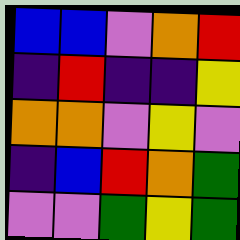[["blue", "blue", "violet", "orange", "red"], ["indigo", "red", "indigo", "indigo", "yellow"], ["orange", "orange", "violet", "yellow", "violet"], ["indigo", "blue", "red", "orange", "green"], ["violet", "violet", "green", "yellow", "green"]]